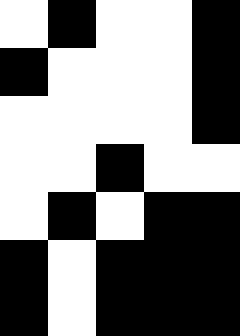[["white", "black", "white", "white", "black"], ["black", "white", "white", "white", "black"], ["white", "white", "white", "white", "black"], ["white", "white", "black", "white", "white"], ["white", "black", "white", "black", "black"], ["black", "white", "black", "black", "black"], ["black", "white", "black", "black", "black"]]